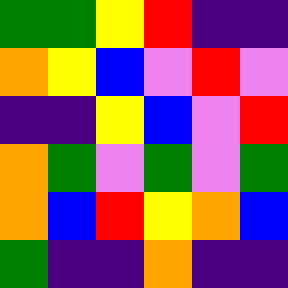[["green", "green", "yellow", "red", "indigo", "indigo"], ["orange", "yellow", "blue", "violet", "red", "violet"], ["indigo", "indigo", "yellow", "blue", "violet", "red"], ["orange", "green", "violet", "green", "violet", "green"], ["orange", "blue", "red", "yellow", "orange", "blue"], ["green", "indigo", "indigo", "orange", "indigo", "indigo"]]